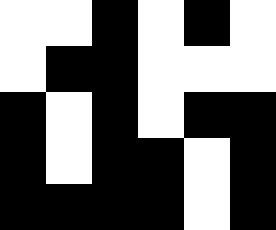[["white", "white", "black", "white", "black", "white"], ["white", "black", "black", "white", "white", "white"], ["black", "white", "black", "white", "black", "black"], ["black", "white", "black", "black", "white", "black"], ["black", "black", "black", "black", "white", "black"]]